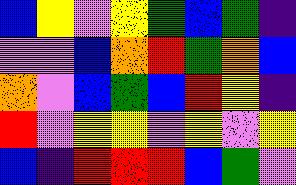[["blue", "yellow", "violet", "yellow", "green", "blue", "green", "indigo"], ["violet", "violet", "blue", "orange", "red", "green", "orange", "blue"], ["orange", "violet", "blue", "green", "blue", "red", "yellow", "indigo"], ["red", "violet", "yellow", "yellow", "violet", "yellow", "violet", "yellow"], ["blue", "indigo", "red", "red", "red", "blue", "green", "violet"]]